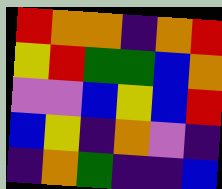[["red", "orange", "orange", "indigo", "orange", "red"], ["yellow", "red", "green", "green", "blue", "orange"], ["violet", "violet", "blue", "yellow", "blue", "red"], ["blue", "yellow", "indigo", "orange", "violet", "indigo"], ["indigo", "orange", "green", "indigo", "indigo", "blue"]]